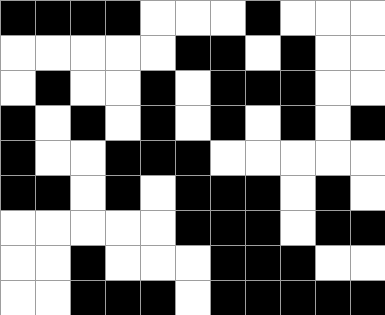[["black", "black", "black", "black", "white", "white", "white", "black", "white", "white", "white"], ["white", "white", "white", "white", "white", "black", "black", "white", "black", "white", "white"], ["white", "black", "white", "white", "black", "white", "black", "black", "black", "white", "white"], ["black", "white", "black", "white", "black", "white", "black", "white", "black", "white", "black"], ["black", "white", "white", "black", "black", "black", "white", "white", "white", "white", "white"], ["black", "black", "white", "black", "white", "black", "black", "black", "white", "black", "white"], ["white", "white", "white", "white", "white", "black", "black", "black", "white", "black", "black"], ["white", "white", "black", "white", "white", "white", "black", "black", "black", "white", "white"], ["white", "white", "black", "black", "black", "white", "black", "black", "black", "black", "black"]]